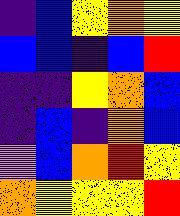[["indigo", "blue", "yellow", "orange", "yellow"], ["blue", "blue", "indigo", "blue", "red"], ["indigo", "indigo", "yellow", "orange", "blue"], ["indigo", "blue", "indigo", "orange", "blue"], ["violet", "blue", "orange", "red", "yellow"], ["orange", "yellow", "yellow", "yellow", "red"]]